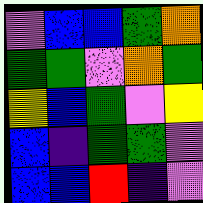[["violet", "blue", "blue", "green", "orange"], ["green", "green", "violet", "orange", "green"], ["yellow", "blue", "green", "violet", "yellow"], ["blue", "indigo", "green", "green", "violet"], ["blue", "blue", "red", "indigo", "violet"]]